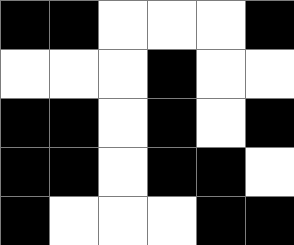[["black", "black", "white", "white", "white", "black"], ["white", "white", "white", "black", "white", "white"], ["black", "black", "white", "black", "white", "black"], ["black", "black", "white", "black", "black", "white"], ["black", "white", "white", "white", "black", "black"]]